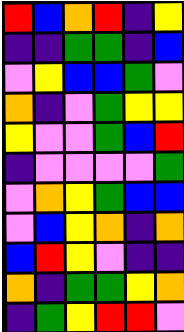[["red", "blue", "orange", "red", "indigo", "yellow"], ["indigo", "indigo", "green", "green", "indigo", "blue"], ["violet", "yellow", "blue", "blue", "green", "violet"], ["orange", "indigo", "violet", "green", "yellow", "yellow"], ["yellow", "violet", "violet", "green", "blue", "red"], ["indigo", "violet", "violet", "violet", "violet", "green"], ["violet", "orange", "yellow", "green", "blue", "blue"], ["violet", "blue", "yellow", "orange", "indigo", "orange"], ["blue", "red", "yellow", "violet", "indigo", "indigo"], ["orange", "indigo", "green", "green", "yellow", "orange"], ["indigo", "green", "yellow", "red", "red", "violet"]]